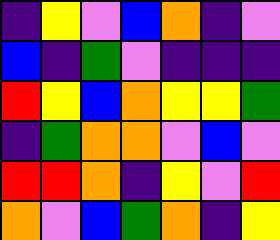[["indigo", "yellow", "violet", "blue", "orange", "indigo", "violet"], ["blue", "indigo", "green", "violet", "indigo", "indigo", "indigo"], ["red", "yellow", "blue", "orange", "yellow", "yellow", "green"], ["indigo", "green", "orange", "orange", "violet", "blue", "violet"], ["red", "red", "orange", "indigo", "yellow", "violet", "red"], ["orange", "violet", "blue", "green", "orange", "indigo", "yellow"]]